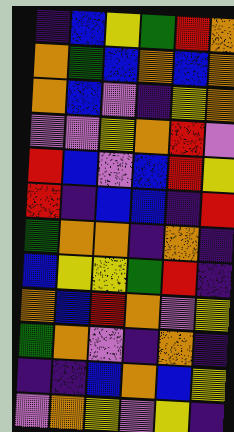[["indigo", "blue", "yellow", "green", "red", "orange"], ["orange", "green", "blue", "orange", "blue", "orange"], ["orange", "blue", "violet", "indigo", "yellow", "orange"], ["violet", "violet", "yellow", "orange", "red", "violet"], ["red", "blue", "violet", "blue", "red", "yellow"], ["red", "indigo", "blue", "blue", "indigo", "red"], ["green", "orange", "orange", "indigo", "orange", "indigo"], ["blue", "yellow", "yellow", "green", "red", "indigo"], ["orange", "blue", "red", "orange", "violet", "yellow"], ["green", "orange", "violet", "indigo", "orange", "indigo"], ["indigo", "indigo", "blue", "orange", "blue", "yellow"], ["violet", "orange", "yellow", "violet", "yellow", "indigo"]]